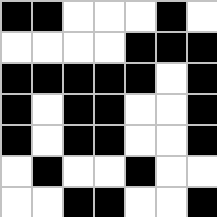[["black", "black", "white", "white", "white", "black", "white"], ["white", "white", "white", "white", "black", "black", "black"], ["black", "black", "black", "black", "black", "white", "black"], ["black", "white", "black", "black", "white", "white", "black"], ["black", "white", "black", "black", "white", "white", "black"], ["white", "black", "white", "white", "black", "white", "white"], ["white", "white", "black", "black", "white", "white", "black"]]